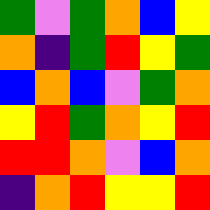[["green", "violet", "green", "orange", "blue", "yellow"], ["orange", "indigo", "green", "red", "yellow", "green"], ["blue", "orange", "blue", "violet", "green", "orange"], ["yellow", "red", "green", "orange", "yellow", "red"], ["red", "red", "orange", "violet", "blue", "orange"], ["indigo", "orange", "red", "yellow", "yellow", "red"]]